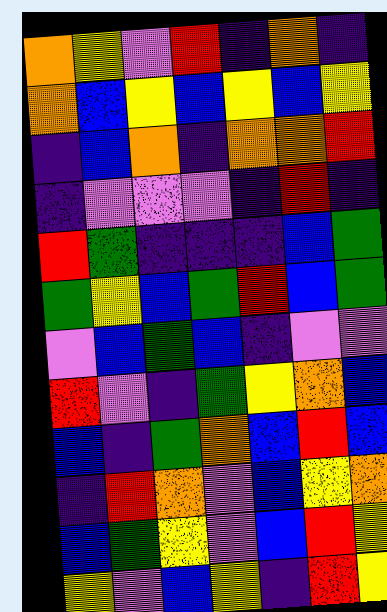[["orange", "yellow", "violet", "red", "indigo", "orange", "indigo"], ["orange", "blue", "yellow", "blue", "yellow", "blue", "yellow"], ["indigo", "blue", "orange", "indigo", "orange", "orange", "red"], ["indigo", "violet", "violet", "violet", "indigo", "red", "indigo"], ["red", "green", "indigo", "indigo", "indigo", "blue", "green"], ["green", "yellow", "blue", "green", "red", "blue", "green"], ["violet", "blue", "green", "blue", "indigo", "violet", "violet"], ["red", "violet", "indigo", "green", "yellow", "orange", "blue"], ["blue", "indigo", "green", "orange", "blue", "red", "blue"], ["indigo", "red", "orange", "violet", "blue", "yellow", "orange"], ["blue", "green", "yellow", "violet", "blue", "red", "yellow"], ["yellow", "violet", "blue", "yellow", "indigo", "red", "yellow"]]